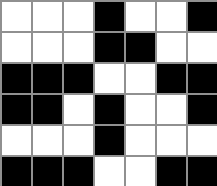[["white", "white", "white", "black", "white", "white", "black"], ["white", "white", "white", "black", "black", "white", "white"], ["black", "black", "black", "white", "white", "black", "black"], ["black", "black", "white", "black", "white", "white", "black"], ["white", "white", "white", "black", "white", "white", "white"], ["black", "black", "black", "white", "white", "black", "black"]]